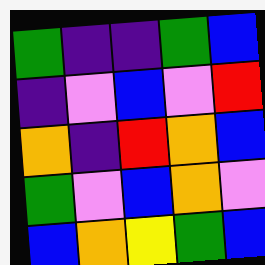[["green", "indigo", "indigo", "green", "blue"], ["indigo", "violet", "blue", "violet", "red"], ["orange", "indigo", "red", "orange", "blue"], ["green", "violet", "blue", "orange", "violet"], ["blue", "orange", "yellow", "green", "blue"]]